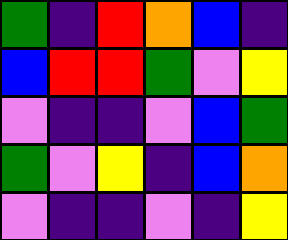[["green", "indigo", "red", "orange", "blue", "indigo"], ["blue", "red", "red", "green", "violet", "yellow"], ["violet", "indigo", "indigo", "violet", "blue", "green"], ["green", "violet", "yellow", "indigo", "blue", "orange"], ["violet", "indigo", "indigo", "violet", "indigo", "yellow"]]